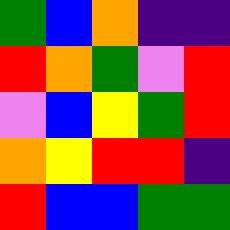[["green", "blue", "orange", "indigo", "indigo"], ["red", "orange", "green", "violet", "red"], ["violet", "blue", "yellow", "green", "red"], ["orange", "yellow", "red", "red", "indigo"], ["red", "blue", "blue", "green", "green"]]